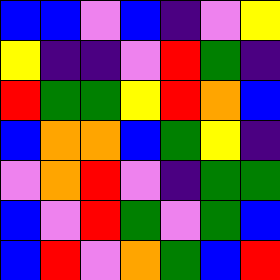[["blue", "blue", "violet", "blue", "indigo", "violet", "yellow"], ["yellow", "indigo", "indigo", "violet", "red", "green", "indigo"], ["red", "green", "green", "yellow", "red", "orange", "blue"], ["blue", "orange", "orange", "blue", "green", "yellow", "indigo"], ["violet", "orange", "red", "violet", "indigo", "green", "green"], ["blue", "violet", "red", "green", "violet", "green", "blue"], ["blue", "red", "violet", "orange", "green", "blue", "red"]]